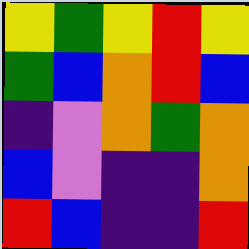[["yellow", "green", "yellow", "red", "yellow"], ["green", "blue", "orange", "red", "blue"], ["indigo", "violet", "orange", "green", "orange"], ["blue", "violet", "indigo", "indigo", "orange"], ["red", "blue", "indigo", "indigo", "red"]]